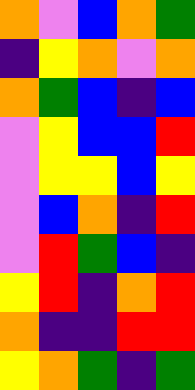[["orange", "violet", "blue", "orange", "green"], ["indigo", "yellow", "orange", "violet", "orange"], ["orange", "green", "blue", "indigo", "blue"], ["violet", "yellow", "blue", "blue", "red"], ["violet", "yellow", "yellow", "blue", "yellow"], ["violet", "blue", "orange", "indigo", "red"], ["violet", "red", "green", "blue", "indigo"], ["yellow", "red", "indigo", "orange", "red"], ["orange", "indigo", "indigo", "red", "red"], ["yellow", "orange", "green", "indigo", "green"]]